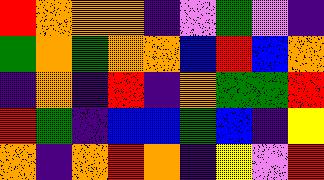[["red", "orange", "orange", "orange", "indigo", "violet", "green", "violet", "indigo"], ["green", "orange", "green", "orange", "orange", "blue", "red", "blue", "orange"], ["indigo", "orange", "indigo", "red", "indigo", "orange", "green", "green", "red"], ["red", "green", "indigo", "blue", "blue", "green", "blue", "indigo", "yellow"], ["orange", "indigo", "orange", "red", "orange", "indigo", "yellow", "violet", "red"]]